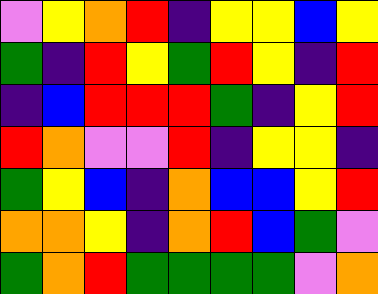[["violet", "yellow", "orange", "red", "indigo", "yellow", "yellow", "blue", "yellow"], ["green", "indigo", "red", "yellow", "green", "red", "yellow", "indigo", "red"], ["indigo", "blue", "red", "red", "red", "green", "indigo", "yellow", "red"], ["red", "orange", "violet", "violet", "red", "indigo", "yellow", "yellow", "indigo"], ["green", "yellow", "blue", "indigo", "orange", "blue", "blue", "yellow", "red"], ["orange", "orange", "yellow", "indigo", "orange", "red", "blue", "green", "violet"], ["green", "orange", "red", "green", "green", "green", "green", "violet", "orange"]]